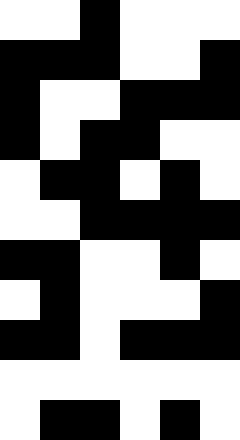[["white", "white", "black", "white", "white", "white"], ["black", "black", "black", "white", "white", "black"], ["black", "white", "white", "black", "black", "black"], ["black", "white", "black", "black", "white", "white"], ["white", "black", "black", "white", "black", "white"], ["white", "white", "black", "black", "black", "black"], ["black", "black", "white", "white", "black", "white"], ["white", "black", "white", "white", "white", "black"], ["black", "black", "white", "black", "black", "black"], ["white", "white", "white", "white", "white", "white"], ["white", "black", "black", "white", "black", "white"]]